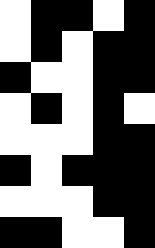[["white", "black", "black", "white", "black"], ["white", "black", "white", "black", "black"], ["black", "white", "white", "black", "black"], ["white", "black", "white", "black", "white"], ["white", "white", "white", "black", "black"], ["black", "white", "black", "black", "black"], ["white", "white", "white", "black", "black"], ["black", "black", "white", "white", "black"]]